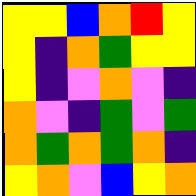[["yellow", "yellow", "blue", "orange", "red", "yellow"], ["yellow", "indigo", "orange", "green", "yellow", "yellow"], ["yellow", "indigo", "violet", "orange", "violet", "indigo"], ["orange", "violet", "indigo", "green", "violet", "green"], ["orange", "green", "orange", "green", "orange", "indigo"], ["yellow", "orange", "violet", "blue", "yellow", "orange"]]